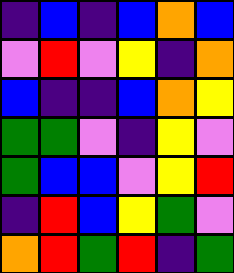[["indigo", "blue", "indigo", "blue", "orange", "blue"], ["violet", "red", "violet", "yellow", "indigo", "orange"], ["blue", "indigo", "indigo", "blue", "orange", "yellow"], ["green", "green", "violet", "indigo", "yellow", "violet"], ["green", "blue", "blue", "violet", "yellow", "red"], ["indigo", "red", "blue", "yellow", "green", "violet"], ["orange", "red", "green", "red", "indigo", "green"]]